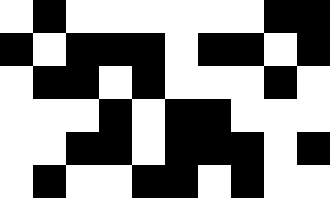[["white", "black", "white", "white", "white", "white", "white", "white", "black", "black"], ["black", "white", "black", "black", "black", "white", "black", "black", "white", "black"], ["white", "black", "black", "white", "black", "white", "white", "white", "black", "white"], ["white", "white", "white", "black", "white", "black", "black", "white", "white", "white"], ["white", "white", "black", "black", "white", "black", "black", "black", "white", "black"], ["white", "black", "white", "white", "black", "black", "white", "black", "white", "white"]]